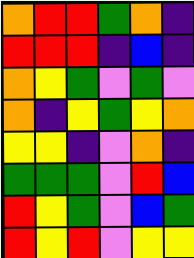[["orange", "red", "red", "green", "orange", "indigo"], ["red", "red", "red", "indigo", "blue", "indigo"], ["orange", "yellow", "green", "violet", "green", "violet"], ["orange", "indigo", "yellow", "green", "yellow", "orange"], ["yellow", "yellow", "indigo", "violet", "orange", "indigo"], ["green", "green", "green", "violet", "red", "blue"], ["red", "yellow", "green", "violet", "blue", "green"], ["red", "yellow", "red", "violet", "yellow", "yellow"]]